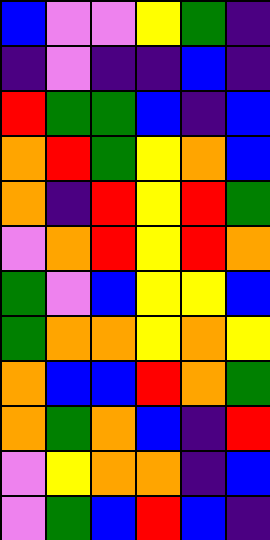[["blue", "violet", "violet", "yellow", "green", "indigo"], ["indigo", "violet", "indigo", "indigo", "blue", "indigo"], ["red", "green", "green", "blue", "indigo", "blue"], ["orange", "red", "green", "yellow", "orange", "blue"], ["orange", "indigo", "red", "yellow", "red", "green"], ["violet", "orange", "red", "yellow", "red", "orange"], ["green", "violet", "blue", "yellow", "yellow", "blue"], ["green", "orange", "orange", "yellow", "orange", "yellow"], ["orange", "blue", "blue", "red", "orange", "green"], ["orange", "green", "orange", "blue", "indigo", "red"], ["violet", "yellow", "orange", "orange", "indigo", "blue"], ["violet", "green", "blue", "red", "blue", "indigo"]]